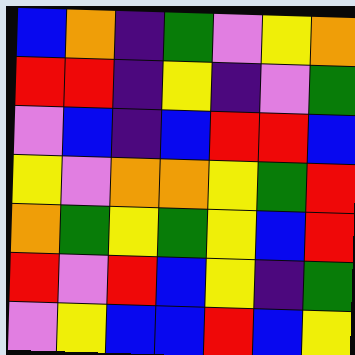[["blue", "orange", "indigo", "green", "violet", "yellow", "orange"], ["red", "red", "indigo", "yellow", "indigo", "violet", "green"], ["violet", "blue", "indigo", "blue", "red", "red", "blue"], ["yellow", "violet", "orange", "orange", "yellow", "green", "red"], ["orange", "green", "yellow", "green", "yellow", "blue", "red"], ["red", "violet", "red", "blue", "yellow", "indigo", "green"], ["violet", "yellow", "blue", "blue", "red", "blue", "yellow"]]